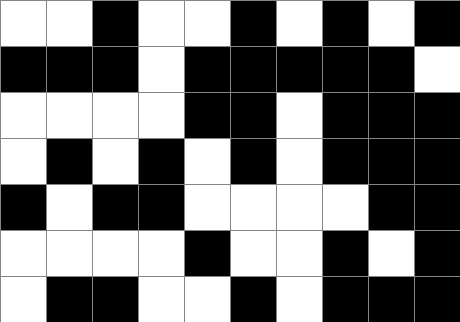[["white", "white", "black", "white", "white", "black", "white", "black", "white", "black"], ["black", "black", "black", "white", "black", "black", "black", "black", "black", "white"], ["white", "white", "white", "white", "black", "black", "white", "black", "black", "black"], ["white", "black", "white", "black", "white", "black", "white", "black", "black", "black"], ["black", "white", "black", "black", "white", "white", "white", "white", "black", "black"], ["white", "white", "white", "white", "black", "white", "white", "black", "white", "black"], ["white", "black", "black", "white", "white", "black", "white", "black", "black", "black"]]